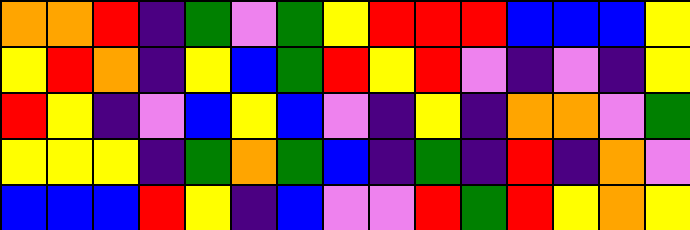[["orange", "orange", "red", "indigo", "green", "violet", "green", "yellow", "red", "red", "red", "blue", "blue", "blue", "yellow"], ["yellow", "red", "orange", "indigo", "yellow", "blue", "green", "red", "yellow", "red", "violet", "indigo", "violet", "indigo", "yellow"], ["red", "yellow", "indigo", "violet", "blue", "yellow", "blue", "violet", "indigo", "yellow", "indigo", "orange", "orange", "violet", "green"], ["yellow", "yellow", "yellow", "indigo", "green", "orange", "green", "blue", "indigo", "green", "indigo", "red", "indigo", "orange", "violet"], ["blue", "blue", "blue", "red", "yellow", "indigo", "blue", "violet", "violet", "red", "green", "red", "yellow", "orange", "yellow"]]